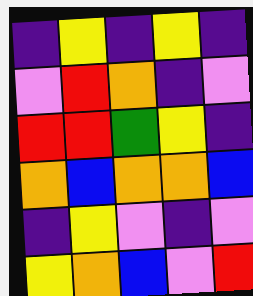[["indigo", "yellow", "indigo", "yellow", "indigo"], ["violet", "red", "orange", "indigo", "violet"], ["red", "red", "green", "yellow", "indigo"], ["orange", "blue", "orange", "orange", "blue"], ["indigo", "yellow", "violet", "indigo", "violet"], ["yellow", "orange", "blue", "violet", "red"]]